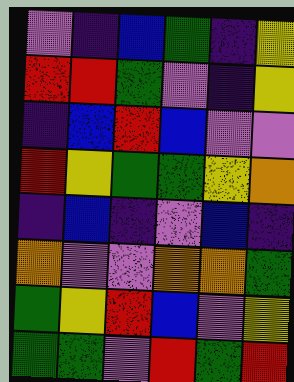[["violet", "indigo", "blue", "green", "indigo", "yellow"], ["red", "red", "green", "violet", "indigo", "yellow"], ["indigo", "blue", "red", "blue", "violet", "violet"], ["red", "yellow", "green", "green", "yellow", "orange"], ["indigo", "blue", "indigo", "violet", "blue", "indigo"], ["orange", "violet", "violet", "orange", "orange", "green"], ["green", "yellow", "red", "blue", "violet", "yellow"], ["green", "green", "violet", "red", "green", "red"]]